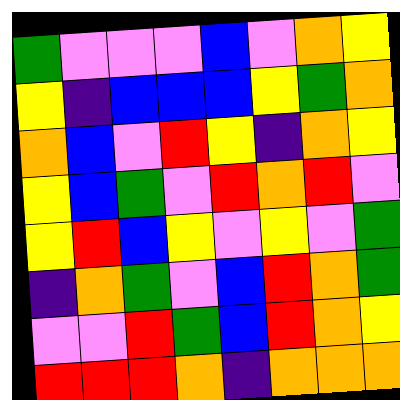[["green", "violet", "violet", "violet", "blue", "violet", "orange", "yellow"], ["yellow", "indigo", "blue", "blue", "blue", "yellow", "green", "orange"], ["orange", "blue", "violet", "red", "yellow", "indigo", "orange", "yellow"], ["yellow", "blue", "green", "violet", "red", "orange", "red", "violet"], ["yellow", "red", "blue", "yellow", "violet", "yellow", "violet", "green"], ["indigo", "orange", "green", "violet", "blue", "red", "orange", "green"], ["violet", "violet", "red", "green", "blue", "red", "orange", "yellow"], ["red", "red", "red", "orange", "indigo", "orange", "orange", "orange"]]